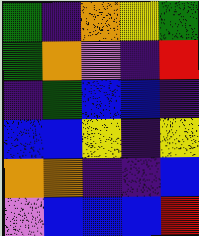[["green", "indigo", "orange", "yellow", "green"], ["green", "orange", "violet", "indigo", "red"], ["indigo", "green", "blue", "blue", "indigo"], ["blue", "blue", "yellow", "indigo", "yellow"], ["orange", "orange", "indigo", "indigo", "blue"], ["violet", "blue", "blue", "blue", "red"]]